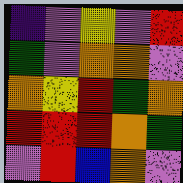[["indigo", "violet", "yellow", "violet", "red"], ["green", "violet", "orange", "orange", "violet"], ["orange", "yellow", "red", "green", "orange"], ["red", "red", "red", "orange", "green"], ["violet", "red", "blue", "orange", "violet"]]